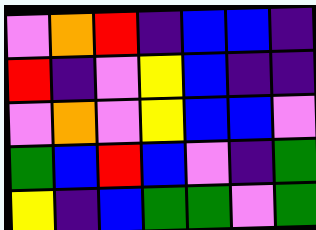[["violet", "orange", "red", "indigo", "blue", "blue", "indigo"], ["red", "indigo", "violet", "yellow", "blue", "indigo", "indigo"], ["violet", "orange", "violet", "yellow", "blue", "blue", "violet"], ["green", "blue", "red", "blue", "violet", "indigo", "green"], ["yellow", "indigo", "blue", "green", "green", "violet", "green"]]